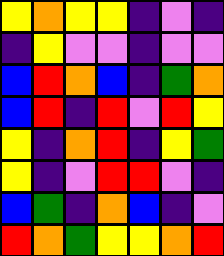[["yellow", "orange", "yellow", "yellow", "indigo", "violet", "indigo"], ["indigo", "yellow", "violet", "violet", "indigo", "violet", "violet"], ["blue", "red", "orange", "blue", "indigo", "green", "orange"], ["blue", "red", "indigo", "red", "violet", "red", "yellow"], ["yellow", "indigo", "orange", "red", "indigo", "yellow", "green"], ["yellow", "indigo", "violet", "red", "red", "violet", "indigo"], ["blue", "green", "indigo", "orange", "blue", "indigo", "violet"], ["red", "orange", "green", "yellow", "yellow", "orange", "red"]]